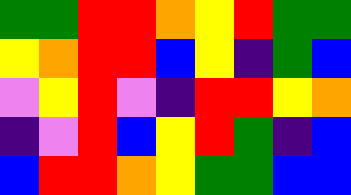[["green", "green", "red", "red", "orange", "yellow", "red", "green", "green"], ["yellow", "orange", "red", "red", "blue", "yellow", "indigo", "green", "blue"], ["violet", "yellow", "red", "violet", "indigo", "red", "red", "yellow", "orange"], ["indigo", "violet", "red", "blue", "yellow", "red", "green", "indigo", "blue"], ["blue", "red", "red", "orange", "yellow", "green", "green", "blue", "blue"]]